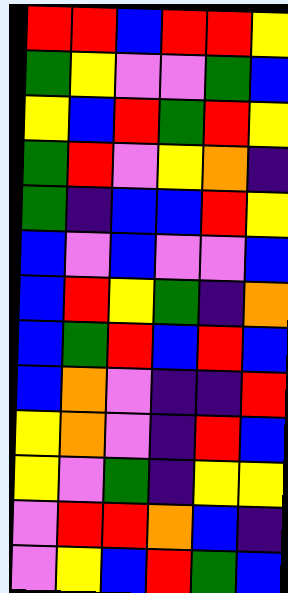[["red", "red", "blue", "red", "red", "yellow"], ["green", "yellow", "violet", "violet", "green", "blue"], ["yellow", "blue", "red", "green", "red", "yellow"], ["green", "red", "violet", "yellow", "orange", "indigo"], ["green", "indigo", "blue", "blue", "red", "yellow"], ["blue", "violet", "blue", "violet", "violet", "blue"], ["blue", "red", "yellow", "green", "indigo", "orange"], ["blue", "green", "red", "blue", "red", "blue"], ["blue", "orange", "violet", "indigo", "indigo", "red"], ["yellow", "orange", "violet", "indigo", "red", "blue"], ["yellow", "violet", "green", "indigo", "yellow", "yellow"], ["violet", "red", "red", "orange", "blue", "indigo"], ["violet", "yellow", "blue", "red", "green", "blue"]]